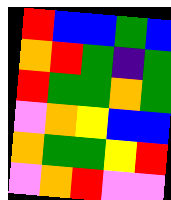[["red", "blue", "blue", "green", "blue"], ["orange", "red", "green", "indigo", "green"], ["red", "green", "green", "orange", "green"], ["violet", "orange", "yellow", "blue", "blue"], ["orange", "green", "green", "yellow", "red"], ["violet", "orange", "red", "violet", "violet"]]